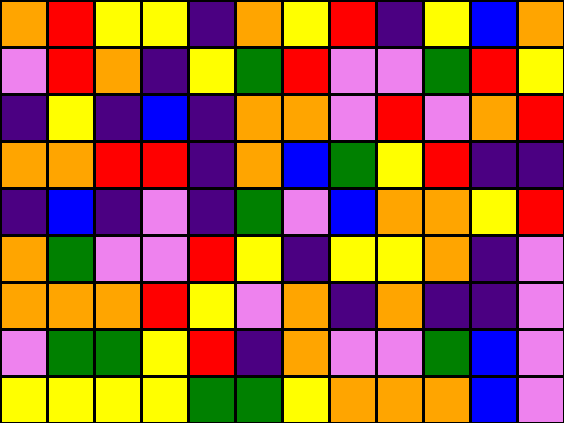[["orange", "red", "yellow", "yellow", "indigo", "orange", "yellow", "red", "indigo", "yellow", "blue", "orange"], ["violet", "red", "orange", "indigo", "yellow", "green", "red", "violet", "violet", "green", "red", "yellow"], ["indigo", "yellow", "indigo", "blue", "indigo", "orange", "orange", "violet", "red", "violet", "orange", "red"], ["orange", "orange", "red", "red", "indigo", "orange", "blue", "green", "yellow", "red", "indigo", "indigo"], ["indigo", "blue", "indigo", "violet", "indigo", "green", "violet", "blue", "orange", "orange", "yellow", "red"], ["orange", "green", "violet", "violet", "red", "yellow", "indigo", "yellow", "yellow", "orange", "indigo", "violet"], ["orange", "orange", "orange", "red", "yellow", "violet", "orange", "indigo", "orange", "indigo", "indigo", "violet"], ["violet", "green", "green", "yellow", "red", "indigo", "orange", "violet", "violet", "green", "blue", "violet"], ["yellow", "yellow", "yellow", "yellow", "green", "green", "yellow", "orange", "orange", "orange", "blue", "violet"]]